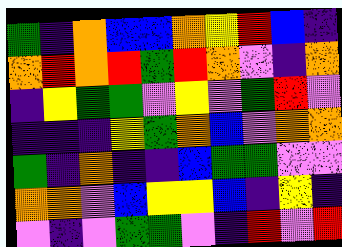[["green", "indigo", "orange", "blue", "blue", "orange", "yellow", "red", "blue", "indigo"], ["orange", "red", "orange", "red", "green", "red", "orange", "violet", "indigo", "orange"], ["indigo", "yellow", "green", "green", "violet", "yellow", "violet", "green", "red", "violet"], ["indigo", "indigo", "indigo", "yellow", "green", "orange", "blue", "violet", "orange", "orange"], ["green", "indigo", "orange", "indigo", "indigo", "blue", "green", "green", "violet", "violet"], ["orange", "orange", "violet", "blue", "yellow", "yellow", "blue", "indigo", "yellow", "indigo"], ["violet", "indigo", "violet", "green", "green", "violet", "indigo", "red", "violet", "red"]]